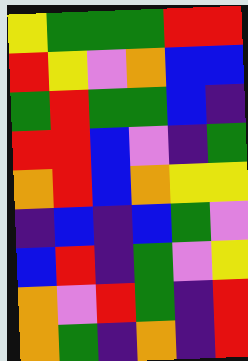[["yellow", "green", "green", "green", "red", "red"], ["red", "yellow", "violet", "orange", "blue", "blue"], ["green", "red", "green", "green", "blue", "indigo"], ["red", "red", "blue", "violet", "indigo", "green"], ["orange", "red", "blue", "orange", "yellow", "yellow"], ["indigo", "blue", "indigo", "blue", "green", "violet"], ["blue", "red", "indigo", "green", "violet", "yellow"], ["orange", "violet", "red", "green", "indigo", "red"], ["orange", "green", "indigo", "orange", "indigo", "red"]]